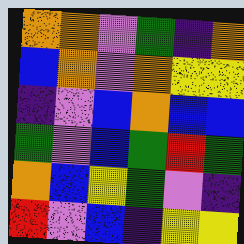[["orange", "orange", "violet", "green", "indigo", "orange"], ["blue", "orange", "violet", "orange", "yellow", "yellow"], ["indigo", "violet", "blue", "orange", "blue", "blue"], ["green", "violet", "blue", "green", "red", "green"], ["orange", "blue", "yellow", "green", "violet", "indigo"], ["red", "violet", "blue", "indigo", "yellow", "yellow"]]